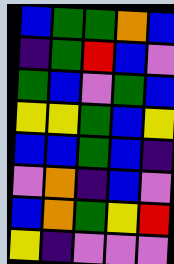[["blue", "green", "green", "orange", "blue"], ["indigo", "green", "red", "blue", "violet"], ["green", "blue", "violet", "green", "blue"], ["yellow", "yellow", "green", "blue", "yellow"], ["blue", "blue", "green", "blue", "indigo"], ["violet", "orange", "indigo", "blue", "violet"], ["blue", "orange", "green", "yellow", "red"], ["yellow", "indigo", "violet", "violet", "violet"]]